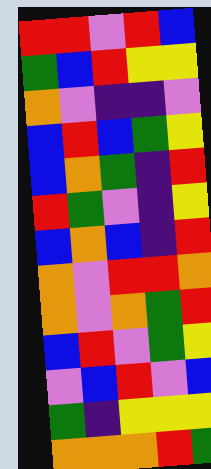[["red", "red", "violet", "red", "blue"], ["green", "blue", "red", "yellow", "yellow"], ["orange", "violet", "indigo", "indigo", "violet"], ["blue", "red", "blue", "green", "yellow"], ["blue", "orange", "green", "indigo", "red"], ["red", "green", "violet", "indigo", "yellow"], ["blue", "orange", "blue", "indigo", "red"], ["orange", "violet", "red", "red", "orange"], ["orange", "violet", "orange", "green", "red"], ["blue", "red", "violet", "green", "yellow"], ["violet", "blue", "red", "violet", "blue"], ["green", "indigo", "yellow", "yellow", "yellow"], ["orange", "orange", "orange", "red", "green"]]